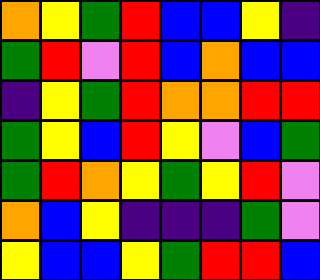[["orange", "yellow", "green", "red", "blue", "blue", "yellow", "indigo"], ["green", "red", "violet", "red", "blue", "orange", "blue", "blue"], ["indigo", "yellow", "green", "red", "orange", "orange", "red", "red"], ["green", "yellow", "blue", "red", "yellow", "violet", "blue", "green"], ["green", "red", "orange", "yellow", "green", "yellow", "red", "violet"], ["orange", "blue", "yellow", "indigo", "indigo", "indigo", "green", "violet"], ["yellow", "blue", "blue", "yellow", "green", "red", "red", "blue"]]